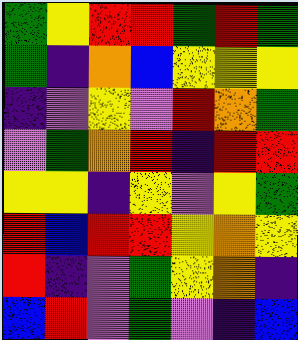[["green", "yellow", "red", "red", "green", "red", "green"], ["green", "indigo", "orange", "blue", "yellow", "yellow", "yellow"], ["indigo", "violet", "yellow", "violet", "red", "orange", "green"], ["violet", "green", "orange", "red", "indigo", "red", "red"], ["yellow", "yellow", "indigo", "yellow", "violet", "yellow", "green"], ["red", "blue", "red", "red", "yellow", "orange", "yellow"], ["red", "indigo", "violet", "green", "yellow", "orange", "indigo"], ["blue", "red", "violet", "green", "violet", "indigo", "blue"]]